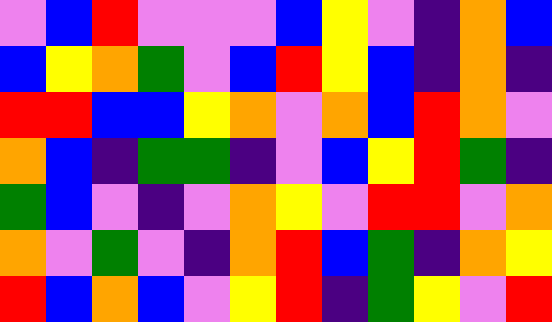[["violet", "blue", "red", "violet", "violet", "violet", "blue", "yellow", "violet", "indigo", "orange", "blue"], ["blue", "yellow", "orange", "green", "violet", "blue", "red", "yellow", "blue", "indigo", "orange", "indigo"], ["red", "red", "blue", "blue", "yellow", "orange", "violet", "orange", "blue", "red", "orange", "violet"], ["orange", "blue", "indigo", "green", "green", "indigo", "violet", "blue", "yellow", "red", "green", "indigo"], ["green", "blue", "violet", "indigo", "violet", "orange", "yellow", "violet", "red", "red", "violet", "orange"], ["orange", "violet", "green", "violet", "indigo", "orange", "red", "blue", "green", "indigo", "orange", "yellow"], ["red", "blue", "orange", "blue", "violet", "yellow", "red", "indigo", "green", "yellow", "violet", "red"]]